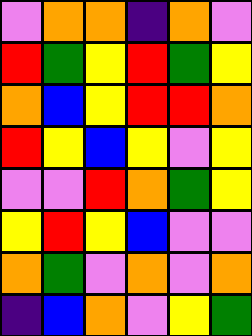[["violet", "orange", "orange", "indigo", "orange", "violet"], ["red", "green", "yellow", "red", "green", "yellow"], ["orange", "blue", "yellow", "red", "red", "orange"], ["red", "yellow", "blue", "yellow", "violet", "yellow"], ["violet", "violet", "red", "orange", "green", "yellow"], ["yellow", "red", "yellow", "blue", "violet", "violet"], ["orange", "green", "violet", "orange", "violet", "orange"], ["indigo", "blue", "orange", "violet", "yellow", "green"]]